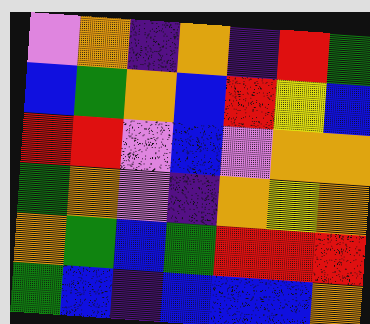[["violet", "orange", "indigo", "orange", "indigo", "red", "green"], ["blue", "green", "orange", "blue", "red", "yellow", "blue"], ["red", "red", "violet", "blue", "violet", "orange", "orange"], ["green", "orange", "violet", "indigo", "orange", "yellow", "orange"], ["orange", "green", "blue", "green", "red", "red", "red"], ["green", "blue", "indigo", "blue", "blue", "blue", "orange"]]